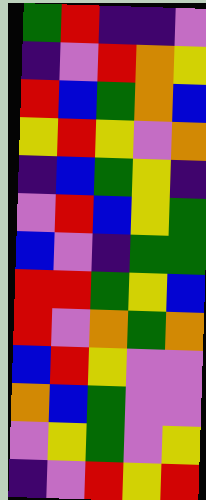[["green", "red", "indigo", "indigo", "violet"], ["indigo", "violet", "red", "orange", "yellow"], ["red", "blue", "green", "orange", "blue"], ["yellow", "red", "yellow", "violet", "orange"], ["indigo", "blue", "green", "yellow", "indigo"], ["violet", "red", "blue", "yellow", "green"], ["blue", "violet", "indigo", "green", "green"], ["red", "red", "green", "yellow", "blue"], ["red", "violet", "orange", "green", "orange"], ["blue", "red", "yellow", "violet", "violet"], ["orange", "blue", "green", "violet", "violet"], ["violet", "yellow", "green", "violet", "yellow"], ["indigo", "violet", "red", "yellow", "red"]]